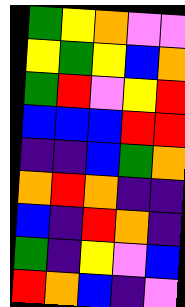[["green", "yellow", "orange", "violet", "violet"], ["yellow", "green", "yellow", "blue", "orange"], ["green", "red", "violet", "yellow", "red"], ["blue", "blue", "blue", "red", "red"], ["indigo", "indigo", "blue", "green", "orange"], ["orange", "red", "orange", "indigo", "indigo"], ["blue", "indigo", "red", "orange", "indigo"], ["green", "indigo", "yellow", "violet", "blue"], ["red", "orange", "blue", "indigo", "violet"]]